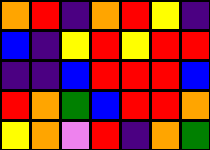[["orange", "red", "indigo", "orange", "red", "yellow", "indigo"], ["blue", "indigo", "yellow", "red", "yellow", "red", "red"], ["indigo", "indigo", "blue", "red", "red", "red", "blue"], ["red", "orange", "green", "blue", "red", "red", "orange"], ["yellow", "orange", "violet", "red", "indigo", "orange", "green"]]